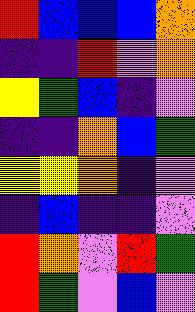[["red", "blue", "blue", "blue", "orange"], ["indigo", "indigo", "red", "violet", "orange"], ["yellow", "green", "blue", "indigo", "violet"], ["indigo", "indigo", "orange", "blue", "green"], ["yellow", "yellow", "orange", "indigo", "violet"], ["indigo", "blue", "indigo", "indigo", "violet"], ["red", "orange", "violet", "red", "green"], ["red", "green", "violet", "blue", "violet"]]